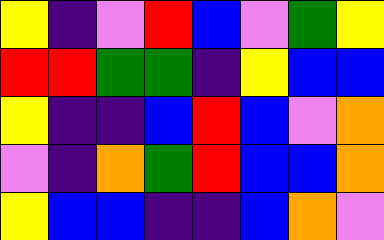[["yellow", "indigo", "violet", "red", "blue", "violet", "green", "yellow"], ["red", "red", "green", "green", "indigo", "yellow", "blue", "blue"], ["yellow", "indigo", "indigo", "blue", "red", "blue", "violet", "orange"], ["violet", "indigo", "orange", "green", "red", "blue", "blue", "orange"], ["yellow", "blue", "blue", "indigo", "indigo", "blue", "orange", "violet"]]